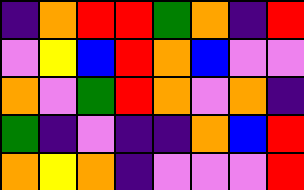[["indigo", "orange", "red", "red", "green", "orange", "indigo", "red"], ["violet", "yellow", "blue", "red", "orange", "blue", "violet", "violet"], ["orange", "violet", "green", "red", "orange", "violet", "orange", "indigo"], ["green", "indigo", "violet", "indigo", "indigo", "orange", "blue", "red"], ["orange", "yellow", "orange", "indigo", "violet", "violet", "violet", "red"]]